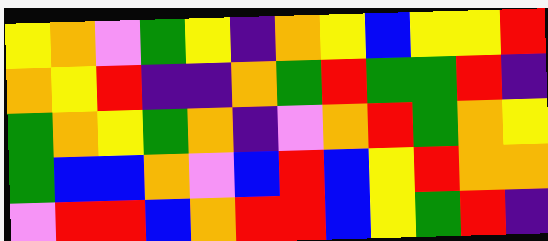[["yellow", "orange", "violet", "green", "yellow", "indigo", "orange", "yellow", "blue", "yellow", "yellow", "red"], ["orange", "yellow", "red", "indigo", "indigo", "orange", "green", "red", "green", "green", "red", "indigo"], ["green", "orange", "yellow", "green", "orange", "indigo", "violet", "orange", "red", "green", "orange", "yellow"], ["green", "blue", "blue", "orange", "violet", "blue", "red", "blue", "yellow", "red", "orange", "orange"], ["violet", "red", "red", "blue", "orange", "red", "red", "blue", "yellow", "green", "red", "indigo"]]